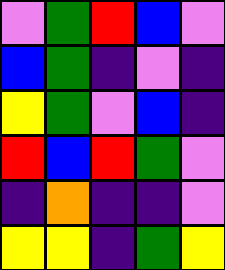[["violet", "green", "red", "blue", "violet"], ["blue", "green", "indigo", "violet", "indigo"], ["yellow", "green", "violet", "blue", "indigo"], ["red", "blue", "red", "green", "violet"], ["indigo", "orange", "indigo", "indigo", "violet"], ["yellow", "yellow", "indigo", "green", "yellow"]]